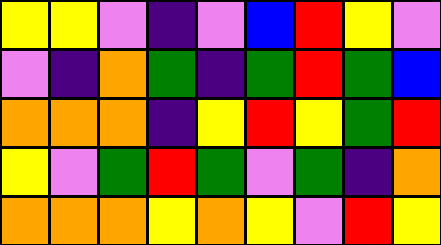[["yellow", "yellow", "violet", "indigo", "violet", "blue", "red", "yellow", "violet"], ["violet", "indigo", "orange", "green", "indigo", "green", "red", "green", "blue"], ["orange", "orange", "orange", "indigo", "yellow", "red", "yellow", "green", "red"], ["yellow", "violet", "green", "red", "green", "violet", "green", "indigo", "orange"], ["orange", "orange", "orange", "yellow", "orange", "yellow", "violet", "red", "yellow"]]